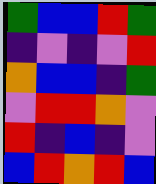[["green", "blue", "blue", "red", "green"], ["indigo", "violet", "indigo", "violet", "red"], ["orange", "blue", "blue", "indigo", "green"], ["violet", "red", "red", "orange", "violet"], ["red", "indigo", "blue", "indigo", "violet"], ["blue", "red", "orange", "red", "blue"]]